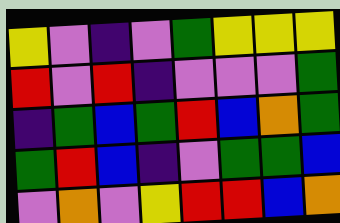[["yellow", "violet", "indigo", "violet", "green", "yellow", "yellow", "yellow"], ["red", "violet", "red", "indigo", "violet", "violet", "violet", "green"], ["indigo", "green", "blue", "green", "red", "blue", "orange", "green"], ["green", "red", "blue", "indigo", "violet", "green", "green", "blue"], ["violet", "orange", "violet", "yellow", "red", "red", "blue", "orange"]]